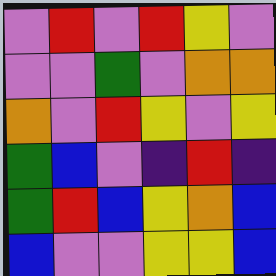[["violet", "red", "violet", "red", "yellow", "violet"], ["violet", "violet", "green", "violet", "orange", "orange"], ["orange", "violet", "red", "yellow", "violet", "yellow"], ["green", "blue", "violet", "indigo", "red", "indigo"], ["green", "red", "blue", "yellow", "orange", "blue"], ["blue", "violet", "violet", "yellow", "yellow", "blue"]]